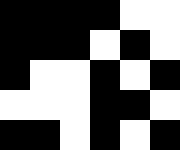[["black", "black", "black", "black", "white", "white"], ["black", "black", "black", "white", "black", "white"], ["black", "white", "white", "black", "white", "black"], ["white", "white", "white", "black", "black", "white"], ["black", "black", "white", "black", "white", "black"]]